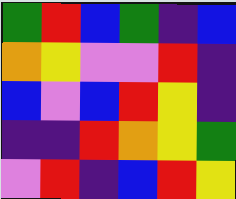[["green", "red", "blue", "green", "indigo", "blue"], ["orange", "yellow", "violet", "violet", "red", "indigo"], ["blue", "violet", "blue", "red", "yellow", "indigo"], ["indigo", "indigo", "red", "orange", "yellow", "green"], ["violet", "red", "indigo", "blue", "red", "yellow"]]